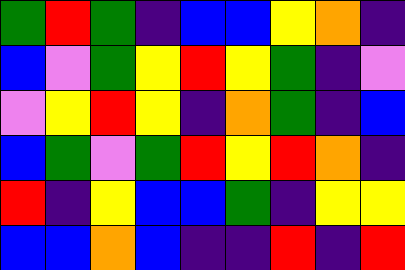[["green", "red", "green", "indigo", "blue", "blue", "yellow", "orange", "indigo"], ["blue", "violet", "green", "yellow", "red", "yellow", "green", "indigo", "violet"], ["violet", "yellow", "red", "yellow", "indigo", "orange", "green", "indigo", "blue"], ["blue", "green", "violet", "green", "red", "yellow", "red", "orange", "indigo"], ["red", "indigo", "yellow", "blue", "blue", "green", "indigo", "yellow", "yellow"], ["blue", "blue", "orange", "blue", "indigo", "indigo", "red", "indigo", "red"]]